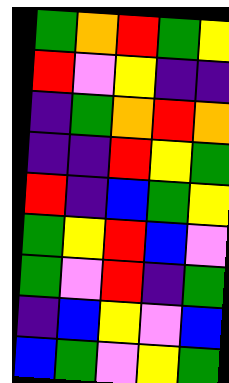[["green", "orange", "red", "green", "yellow"], ["red", "violet", "yellow", "indigo", "indigo"], ["indigo", "green", "orange", "red", "orange"], ["indigo", "indigo", "red", "yellow", "green"], ["red", "indigo", "blue", "green", "yellow"], ["green", "yellow", "red", "blue", "violet"], ["green", "violet", "red", "indigo", "green"], ["indigo", "blue", "yellow", "violet", "blue"], ["blue", "green", "violet", "yellow", "green"]]